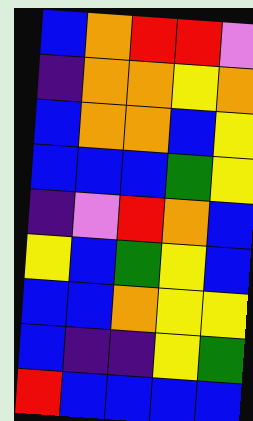[["blue", "orange", "red", "red", "violet"], ["indigo", "orange", "orange", "yellow", "orange"], ["blue", "orange", "orange", "blue", "yellow"], ["blue", "blue", "blue", "green", "yellow"], ["indigo", "violet", "red", "orange", "blue"], ["yellow", "blue", "green", "yellow", "blue"], ["blue", "blue", "orange", "yellow", "yellow"], ["blue", "indigo", "indigo", "yellow", "green"], ["red", "blue", "blue", "blue", "blue"]]